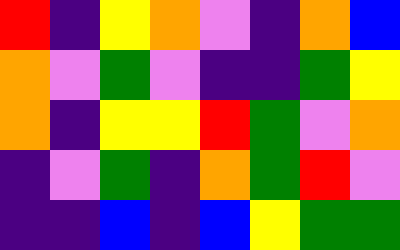[["red", "indigo", "yellow", "orange", "violet", "indigo", "orange", "blue"], ["orange", "violet", "green", "violet", "indigo", "indigo", "green", "yellow"], ["orange", "indigo", "yellow", "yellow", "red", "green", "violet", "orange"], ["indigo", "violet", "green", "indigo", "orange", "green", "red", "violet"], ["indigo", "indigo", "blue", "indigo", "blue", "yellow", "green", "green"]]